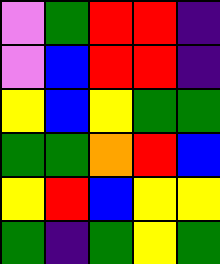[["violet", "green", "red", "red", "indigo"], ["violet", "blue", "red", "red", "indigo"], ["yellow", "blue", "yellow", "green", "green"], ["green", "green", "orange", "red", "blue"], ["yellow", "red", "blue", "yellow", "yellow"], ["green", "indigo", "green", "yellow", "green"]]